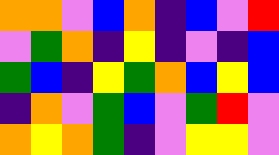[["orange", "orange", "violet", "blue", "orange", "indigo", "blue", "violet", "red"], ["violet", "green", "orange", "indigo", "yellow", "indigo", "violet", "indigo", "blue"], ["green", "blue", "indigo", "yellow", "green", "orange", "blue", "yellow", "blue"], ["indigo", "orange", "violet", "green", "blue", "violet", "green", "red", "violet"], ["orange", "yellow", "orange", "green", "indigo", "violet", "yellow", "yellow", "violet"]]